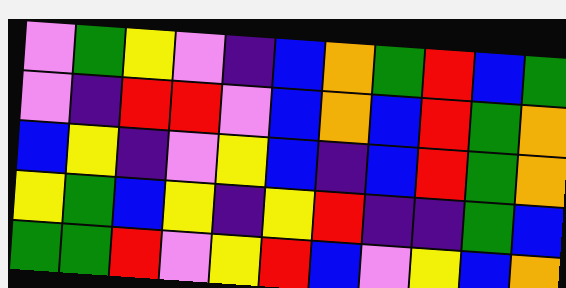[["violet", "green", "yellow", "violet", "indigo", "blue", "orange", "green", "red", "blue", "green"], ["violet", "indigo", "red", "red", "violet", "blue", "orange", "blue", "red", "green", "orange"], ["blue", "yellow", "indigo", "violet", "yellow", "blue", "indigo", "blue", "red", "green", "orange"], ["yellow", "green", "blue", "yellow", "indigo", "yellow", "red", "indigo", "indigo", "green", "blue"], ["green", "green", "red", "violet", "yellow", "red", "blue", "violet", "yellow", "blue", "orange"]]